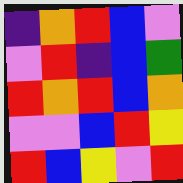[["indigo", "orange", "red", "blue", "violet"], ["violet", "red", "indigo", "blue", "green"], ["red", "orange", "red", "blue", "orange"], ["violet", "violet", "blue", "red", "yellow"], ["red", "blue", "yellow", "violet", "red"]]